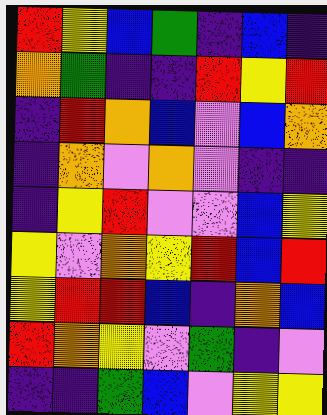[["red", "yellow", "blue", "green", "indigo", "blue", "indigo"], ["orange", "green", "indigo", "indigo", "red", "yellow", "red"], ["indigo", "red", "orange", "blue", "violet", "blue", "orange"], ["indigo", "orange", "violet", "orange", "violet", "indigo", "indigo"], ["indigo", "yellow", "red", "violet", "violet", "blue", "yellow"], ["yellow", "violet", "orange", "yellow", "red", "blue", "red"], ["yellow", "red", "red", "blue", "indigo", "orange", "blue"], ["red", "orange", "yellow", "violet", "green", "indigo", "violet"], ["indigo", "indigo", "green", "blue", "violet", "yellow", "yellow"]]